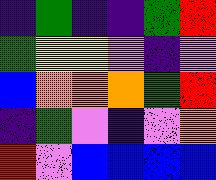[["indigo", "green", "indigo", "indigo", "green", "red"], ["green", "yellow", "yellow", "violet", "indigo", "violet"], ["blue", "orange", "orange", "orange", "green", "red"], ["indigo", "green", "violet", "indigo", "violet", "orange"], ["red", "violet", "blue", "blue", "blue", "blue"]]